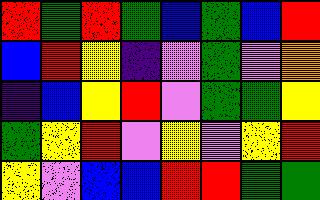[["red", "green", "red", "green", "blue", "green", "blue", "red"], ["blue", "red", "yellow", "indigo", "violet", "green", "violet", "orange"], ["indigo", "blue", "yellow", "red", "violet", "green", "green", "yellow"], ["green", "yellow", "red", "violet", "yellow", "violet", "yellow", "red"], ["yellow", "violet", "blue", "blue", "red", "red", "green", "green"]]